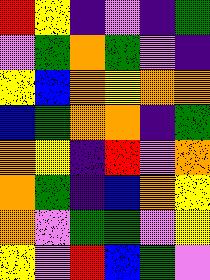[["red", "yellow", "indigo", "violet", "indigo", "green"], ["violet", "green", "orange", "green", "violet", "indigo"], ["yellow", "blue", "orange", "yellow", "orange", "orange"], ["blue", "green", "orange", "orange", "indigo", "green"], ["orange", "yellow", "indigo", "red", "violet", "orange"], ["orange", "green", "indigo", "blue", "orange", "yellow"], ["orange", "violet", "green", "green", "violet", "yellow"], ["yellow", "violet", "red", "blue", "green", "violet"]]